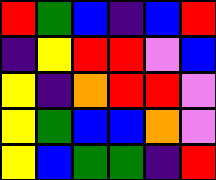[["red", "green", "blue", "indigo", "blue", "red"], ["indigo", "yellow", "red", "red", "violet", "blue"], ["yellow", "indigo", "orange", "red", "red", "violet"], ["yellow", "green", "blue", "blue", "orange", "violet"], ["yellow", "blue", "green", "green", "indigo", "red"]]